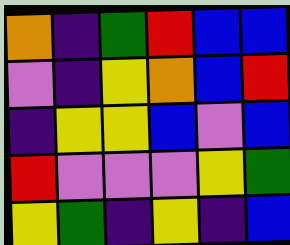[["orange", "indigo", "green", "red", "blue", "blue"], ["violet", "indigo", "yellow", "orange", "blue", "red"], ["indigo", "yellow", "yellow", "blue", "violet", "blue"], ["red", "violet", "violet", "violet", "yellow", "green"], ["yellow", "green", "indigo", "yellow", "indigo", "blue"]]